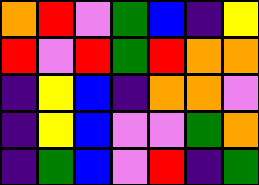[["orange", "red", "violet", "green", "blue", "indigo", "yellow"], ["red", "violet", "red", "green", "red", "orange", "orange"], ["indigo", "yellow", "blue", "indigo", "orange", "orange", "violet"], ["indigo", "yellow", "blue", "violet", "violet", "green", "orange"], ["indigo", "green", "blue", "violet", "red", "indigo", "green"]]